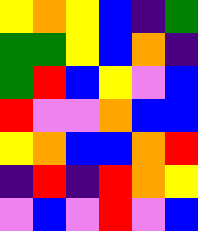[["yellow", "orange", "yellow", "blue", "indigo", "green"], ["green", "green", "yellow", "blue", "orange", "indigo"], ["green", "red", "blue", "yellow", "violet", "blue"], ["red", "violet", "violet", "orange", "blue", "blue"], ["yellow", "orange", "blue", "blue", "orange", "red"], ["indigo", "red", "indigo", "red", "orange", "yellow"], ["violet", "blue", "violet", "red", "violet", "blue"]]